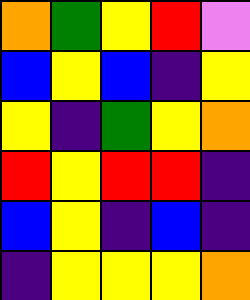[["orange", "green", "yellow", "red", "violet"], ["blue", "yellow", "blue", "indigo", "yellow"], ["yellow", "indigo", "green", "yellow", "orange"], ["red", "yellow", "red", "red", "indigo"], ["blue", "yellow", "indigo", "blue", "indigo"], ["indigo", "yellow", "yellow", "yellow", "orange"]]